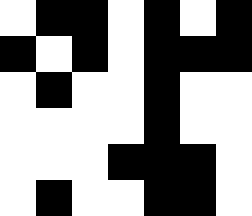[["white", "black", "black", "white", "black", "white", "black"], ["black", "white", "black", "white", "black", "black", "black"], ["white", "black", "white", "white", "black", "white", "white"], ["white", "white", "white", "white", "black", "white", "white"], ["white", "white", "white", "black", "black", "black", "white"], ["white", "black", "white", "white", "black", "black", "white"]]